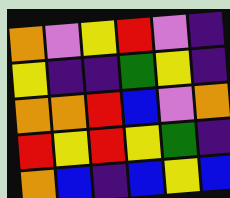[["orange", "violet", "yellow", "red", "violet", "indigo"], ["yellow", "indigo", "indigo", "green", "yellow", "indigo"], ["orange", "orange", "red", "blue", "violet", "orange"], ["red", "yellow", "red", "yellow", "green", "indigo"], ["orange", "blue", "indigo", "blue", "yellow", "blue"]]